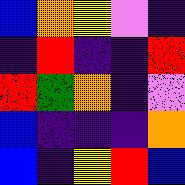[["blue", "orange", "yellow", "violet", "indigo"], ["indigo", "red", "indigo", "indigo", "red"], ["red", "green", "orange", "indigo", "violet"], ["blue", "indigo", "indigo", "indigo", "orange"], ["blue", "indigo", "yellow", "red", "blue"]]